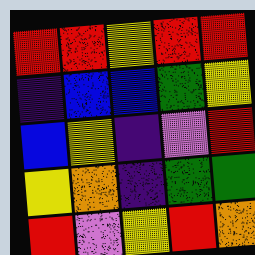[["red", "red", "yellow", "red", "red"], ["indigo", "blue", "blue", "green", "yellow"], ["blue", "yellow", "indigo", "violet", "red"], ["yellow", "orange", "indigo", "green", "green"], ["red", "violet", "yellow", "red", "orange"]]